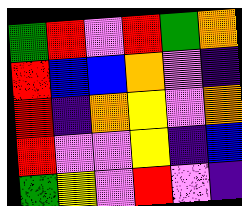[["green", "red", "violet", "red", "green", "orange"], ["red", "blue", "blue", "orange", "violet", "indigo"], ["red", "indigo", "orange", "yellow", "violet", "orange"], ["red", "violet", "violet", "yellow", "indigo", "blue"], ["green", "yellow", "violet", "red", "violet", "indigo"]]